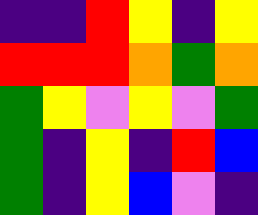[["indigo", "indigo", "red", "yellow", "indigo", "yellow"], ["red", "red", "red", "orange", "green", "orange"], ["green", "yellow", "violet", "yellow", "violet", "green"], ["green", "indigo", "yellow", "indigo", "red", "blue"], ["green", "indigo", "yellow", "blue", "violet", "indigo"]]